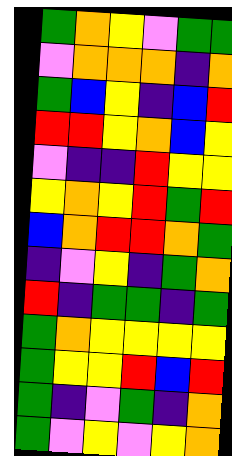[["green", "orange", "yellow", "violet", "green", "green"], ["violet", "orange", "orange", "orange", "indigo", "orange"], ["green", "blue", "yellow", "indigo", "blue", "red"], ["red", "red", "yellow", "orange", "blue", "yellow"], ["violet", "indigo", "indigo", "red", "yellow", "yellow"], ["yellow", "orange", "yellow", "red", "green", "red"], ["blue", "orange", "red", "red", "orange", "green"], ["indigo", "violet", "yellow", "indigo", "green", "orange"], ["red", "indigo", "green", "green", "indigo", "green"], ["green", "orange", "yellow", "yellow", "yellow", "yellow"], ["green", "yellow", "yellow", "red", "blue", "red"], ["green", "indigo", "violet", "green", "indigo", "orange"], ["green", "violet", "yellow", "violet", "yellow", "orange"]]